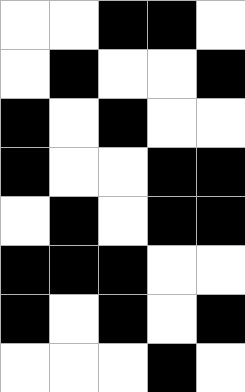[["white", "white", "black", "black", "white"], ["white", "black", "white", "white", "black"], ["black", "white", "black", "white", "white"], ["black", "white", "white", "black", "black"], ["white", "black", "white", "black", "black"], ["black", "black", "black", "white", "white"], ["black", "white", "black", "white", "black"], ["white", "white", "white", "black", "white"]]